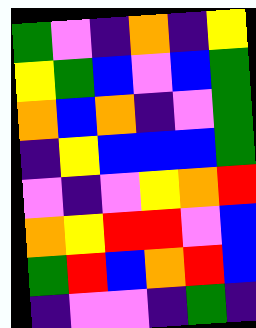[["green", "violet", "indigo", "orange", "indigo", "yellow"], ["yellow", "green", "blue", "violet", "blue", "green"], ["orange", "blue", "orange", "indigo", "violet", "green"], ["indigo", "yellow", "blue", "blue", "blue", "green"], ["violet", "indigo", "violet", "yellow", "orange", "red"], ["orange", "yellow", "red", "red", "violet", "blue"], ["green", "red", "blue", "orange", "red", "blue"], ["indigo", "violet", "violet", "indigo", "green", "indigo"]]